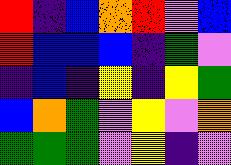[["red", "indigo", "blue", "orange", "red", "violet", "blue"], ["red", "blue", "blue", "blue", "indigo", "green", "violet"], ["indigo", "blue", "indigo", "yellow", "indigo", "yellow", "green"], ["blue", "orange", "green", "violet", "yellow", "violet", "orange"], ["green", "green", "green", "violet", "yellow", "indigo", "violet"]]